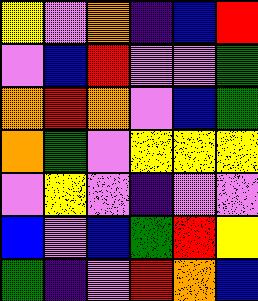[["yellow", "violet", "orange", "indigo", "blue", "red"], ["violet", "blue", "red", "violet", "violet", "green"], ["orange", "red", "orange", "violet", "blue", "green"], ["orange", "green", "violet", "yellow", "yellow", "yellow"], ["violet", "yellow", "violet", "indigo", "violet", "violet"], ["blue", "violet", "blue", "green", "red", "yellow"], ["green", "indigo", "violet", "red", "orange", "blue"]]